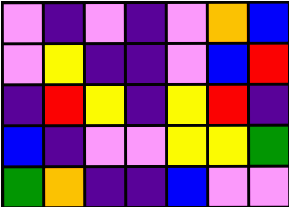[["violet", "indigo", "violet", "indigo", "violet", "orange", "blue"], ["violet", "yellow", "indigo", "indigo", "violet", "blue", "red"], ["indigo", "red", "yellow", "indigo", "yellow", "red", "indigo"], ["blue", "indigo", "violet", "violet", "yellow", "yellow", "green"], ["green", "orange", "indigo", "indigo", "blue", "violet", "violet"]]